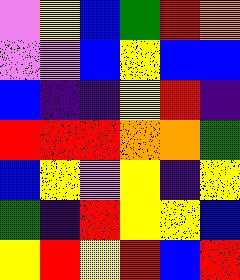[["violet", "yellow", "blue", "green", "red", "orange"], ["violet", "violet", "blue", "yellow", "blue", "blue"], ["blue", "indigo", "indigo", "yellow", "red", "indigo"], ["red", "red", "red", "orange", "orange", "green"], ["blue", "yellow", "violet", "yellow", "indigo", "yellow"], ["green", "indigo", "red", "yellow", "yellow", "blue"], ["yellow", "red", "yellow", "red", "blue", "red"]]